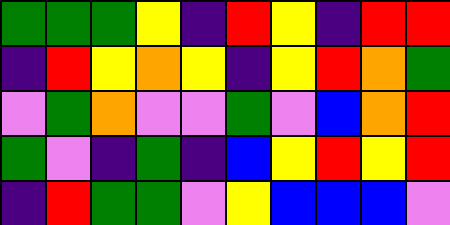[["green", "green", "green", "yellow", "indigo", "red", "yellow", "indigo", "red", "red"], ["indigo", "red", "yellow", "orange", "yellow", "indigo", "yellow", "red", "orange", "green"], ["violet", "green", "orange", "violet", "violet", "green", "violet", "blue", "orange", "red"], ["green", "violet", "indigo", "green", "indigo", "blue", "yellow", "red", "yellow", "red"], ["indigo", "red", "green", "green", "violet", "yellow", "blue", "blue", "blue", "violet"]]